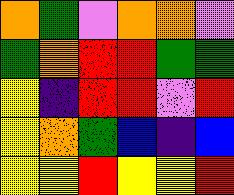[["orange", "green", "violet", "orange", "orange", "violet"], ["green", "orange", "red", "red", "green", "green"], ["yellow", "indigo", "red", "red", "violet", "red"], ["yellow", "orange", "green", "blue", "indigo", "blue"], ["yellow", "yellow", "red", "yellow", "yellow", "red"]]